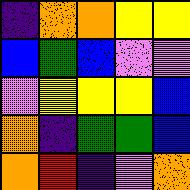[["indigo", "orange", "orange", "yellow", "yellow"], ["blue", "green", "blue", "violet", "violet"], ["violet", "yellow", "yellow", "yellow", "blue"], ["orange", "indigo", "green", "green", "blue"], ["orange", "red", "indigo", "violet", "orange"]]